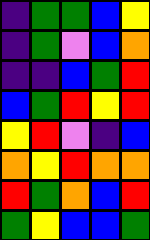[["indigo", "green", "green", "blue", "yellow"], ["indigo", "green", "violet", "blue", "orange"], ["indigo", "indigo", "blue", "green", "red"], ["blue", "green", "red", "yellow", "red"], ["yellow", "red", "violet", "indigo", "blue"], ["orange", "yellow", "red", "orange", "orange"], ["red", "green", "orange", "blue", "red"], ["green", "yellow", "blue", "blue", "green"]]